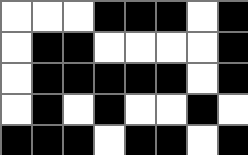[["white", "white", "white", "black", "black", "black", "white", "black"], ["white", "black", "black", "white", "white", "white", "white", "black"], ["white", "black", "black", "black", "black", "black", "white", "black"], ["white", "black", "white", "black", "white", "white", "black", "white"], ["black", "black", "black", "white", "black", "black", "white", "black"]]